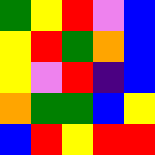[["green", "yellow", "red", "violet", "blue"], ["yellow", "red", "green", "orange", "blue"], ["yellow", "violet", "red", "indigo", "blue"], ["orange", "green", "green", "blue", "yellow"], ["blue", "red", "yellow", "red", "red"]]